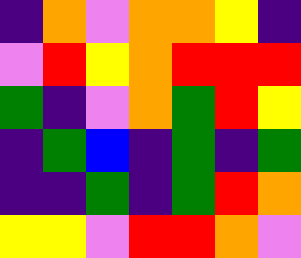[["indigo", "orange", "violet", "orange", "orange", "yellow", "indigo"], ["violet", "red", "yellow", "orange", "red", "red", "red"], ["green", "indigo", "violet", "orange", "green", "red", "yellow"], ["indigo", "green", "blue", "indigo", "green", "indigo", "green"], ["indigo", "indigo", "green", "indigo", "green", "red", "orange"], ["yellow", "yellow", "violet", "red", "red", "orange", "violet"]]